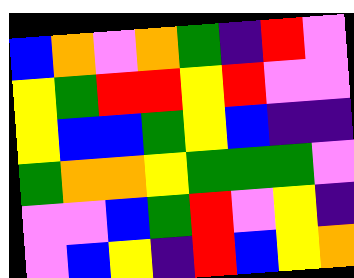[["blue", "orange", "violet", "orange", "green", "indigo", "red", "violet"], ["yellow", "green", "red", "red", "yellow", "red", "violet", "violet"], ["yellow", "blue", "blue", "green", "yellow", "blue", "indigo", "indigo"], ["green", "orange", "orange", "yellow", "green", "green", "green", "violet"], ["violet", "violet", "blue", "green", "red", "violet", "yellow", "indigo"], ["violet", "blue", "yellow", "indigo", "red", "blue", "yellow", "orange"]]